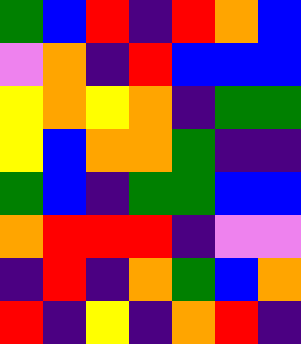[["green", "blue", "red", "indigo", "red", "orange", "blue"], ["violet", "orange", "indigo", "red", "blue", "blue", "blue"], ["yellow", "orange", "yellow", "orange", "indigo", "green", "green"], ["yellow", "blue", "orange", "orange", "green", "indigo", "indigo"], ["green", "blue", "indigo", "green", "green", "blue", "blue"], ["orange", "red", "red", "red", "indigo", "violet", "violet"], ["indigo", "red", "indigo", "orange", "green", "blue", "orange"], ["red", "indigo", "yellow", "indigo", "orange", "red", "indigo"]]